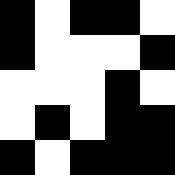[["black", "white", "black", "black", "white"], ["black", "white", "white", "white", "black"], ["white", "white", "white", "black", "white"], ["white", "black", "white", "black", "black"], ["black", "white", "black", "black", "black"]]